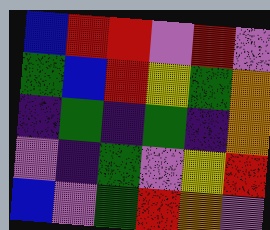[["blue", "red", "red", "violet", "red", "violet"], ["green", "blue", "red", "yellow", "green", "orange"], ["indigo", "green", "indigo", "green", "indigo", "orange"], ["violet", "indigo", "green", "violet", "yellow", "red"], ["blue", "violet", "green", "red", "orange", "violet"]]